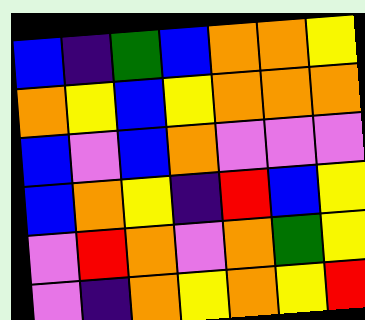[["blue", "indigo", "green", "blue", "orange", "orange", "yellow"], ["orange", "yellow", "blue", "yellow", "orange", "orange", "orange"], ["blue", "violet", "blue", "orange", "violet", "violet", "violet"], ["blue", "orange", "yellow", "indigo", "red", "blue", "yellow"], ["violet", "red", "orange", "violet", "orange", "green", "yellow"], ["violet", "indigo", "orange", "yellow", "orange", "yellow", "red"]]